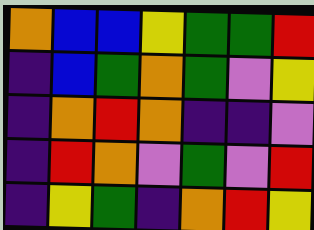[["orange", "blue", "blue", "yellow", "green", "green", "red"], ["indigo", "blue", "green", "orange", "green", "violet", "yellow"], ["indigo", "orange", "red", "orange", "indigo", "indigo", "violet"], ["indigo", "red", "orange", "violet", "green", "violet", "red"], ["indigo", "yellow", "green", "indigo", "orange", "red", "yellow"]]